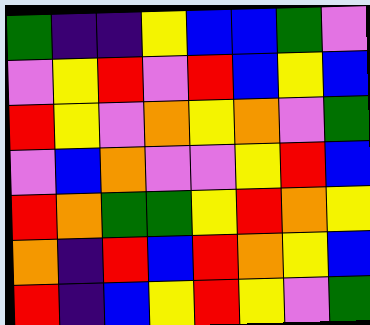[["green", "indigo", "indigo", "yellow", "blue", "blue", "green", "violet"], ["violet", "yellow", "red", "violet", "red", "blue", "yellow", "blue"], ["red", "yellow", "violet", "orange", "yellow", "orange", "violet", "green"], ["violet", "blue", "orange", "violet", "violet", "yellow", "red", "blue"], ["red", "orange", "green", "green", "yellow", "red", "orange", "yellow"], ["orange", "indigo", "red", "blue", "red", "orange", "yellow", "blue"], ["red", "indigo", "blue", "yellow", "red", "yellow", "violet", "green"]]